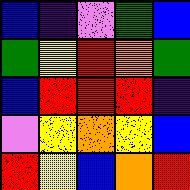[["blue", "indigo", "violet", "green", "blue"], ["green", "yellow", "red", "orange", "green"], ["blue", "red", "red", "red", "indigo"], ["violet", "yellow", "orange", "yellow", "blue"], ["red", "yellow", "blue", "orange", "red"]]